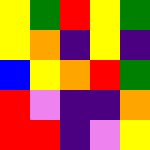[["yellow", "green", "red", "yellow", "green"], ["yellow", "orange", "indigo", "yellow", "indigo"], ["blue", "yellow", "orange", "red", "green"], ["red", "violet", "indigo", "indigo", "orange"], ["red", "red", "indigo", "violet", "yellow"]]